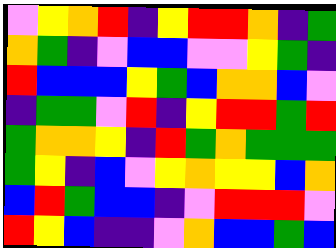[["violet", "yellow", "orange", "red", "indigo", "yellow", "red", "red", "orange", "indigo", "green"], ["orange", "green", "indigo", "violet", "blue", "blue", "violet", "violet", "yellow", "green", "indigo"], ["red", "blue", "blue", "blue", "yellow", "green", "blue", "orange", "orange", "blue", "violet"], ["indigo", "green", "green", "violet", "red", "indigo", "yellow", "red", "red", "green", "red"], ["green", "orange", "orange", "yellow", "indigo", "red", "green", "orange", "green", "green", "green"], ["green", "yellow", "indigo", "blue", "violet", "yellow", "orange", "yellow", "yellow", "blue", "orange"], ["blue", "red", "green", "blue", "blue", "indigo", "violet", "red", "red", "red", "violet"], ["red", "yellow", "blue", "indigo", "indigo", "violet", "orange", "blue", "blue", "green", "blue"]]